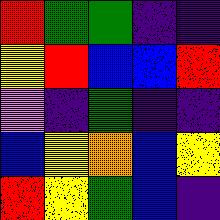[["red", "green", "green", "indigo", "indigo"], ["yellow", "red", "blue", "blue", "red"], ["violet", "indigo", "green", "indigo", "indigo"], ["blue", "yellow", "orange", "blue", "yellow"], ["red", "yellow", "green", "blue", "indigo"]]